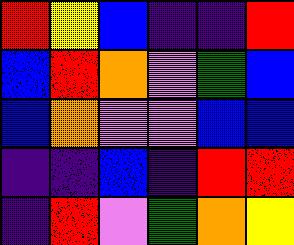[["red", "yellow", "blue", "indigo", "indigo", "red"], ["blue", "red", "orange", "violet", "green", "blue"], ["blue", "orange", "violet", "violet", "blue", "blue"], ["indigo", "indigo", "blue", "indigo", "red", "red"], ["indigo", "red", "violet", "green", "orange", "yellow"]]